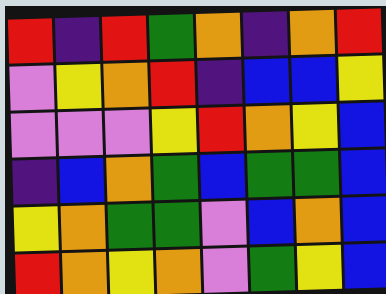[["red", "indigo", "red", "green", "orange", "indigo", "orange", "red"], ["violet", "yellow", "orange", "red", "indigo", "blue", "blue", "yellow"], ["violet", "violet", "violet", "yellow", "red", "orange", "yellow", "blue"], ["indigo", "blue", "orange", "green", "blue", "green", "green", "blue"], ["yellow", "orange", "green", "green", "violet", "blue", "orange", "blue"], ["red", "orange", "yellow", "orange", "violet", "green", "yellow", "blue"]]